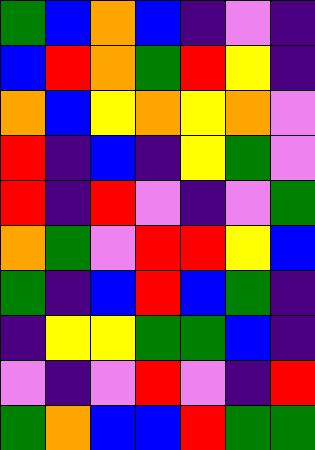[["green", "blue", "orange", "blue", "indigo", "violet", "indigo"], ["blue", "red", "orange", "green", "red", "yellow", "indigo"], ["orange", "blue", "yellow", "orange", "yellow", "orange", "violet"], ["red", "indigo", "blue", "indigo", "yellow", "green", "violet"], ["red", "indigo", "red", "violet", "indigo", "violet", "green"], ["orange", "green", "violet", "red", "red", "yellow", "blue"], ["green", "indigo", "blue", "red", "blue", "green", "indigo"], ["indigo", "yellow", "yellow", "green", "green", "blue", "indigo"], ["violet", "indigo", "violet", "red", "violet", "indigo", "red"], ["green", "orange", "blue", "blue", "red", "green", "green"]]